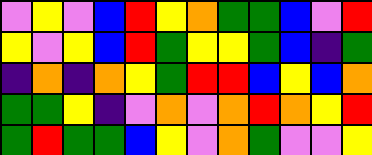[["violet", "yellow", "violet", "blue", "red", "yellow", "orange", "green", "green", "blue", "violet", "red"], ["yellow", "violet", "yellow", "blue", "red", "green", "yellow", "yellow", "green", "blue", "indigo", "green"], ["indigo", "orange", "indigo", "orange", "yellow", "green", "red", "red", "blue", "yellow", "blue", "orange"], ["green", "green", "yellow", "indigo", "violet", "orange", "violet", "orange", "red", "orange", "yellow", "red"], ["green", "red", "green", "green", "blue", "yellow", "violet", "orange", "green", "violet", "violet", "yellow"]]